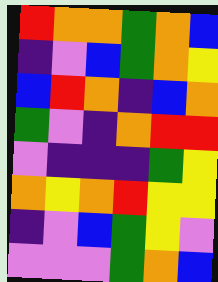[["red", "orange", "orange", "green", "orange", "blue"], ["indigo", "violet", "blue", "green", "orange", "yellow"], ["blue", "red", "orange", "indigo", "blue", "orange"], ["green", "violet", "indigo", "orange", "red", "red"], ["violet", "indigo", "indigo", "indigo", "green", "yellow"], ["orange", "yellow", "orange", "red", "yellow", "yellow"], ["indigo", "violet", "blue", "green", "yellow", "violet"], ["violet", "violet", "violet", "green", "orange", "blue"]]